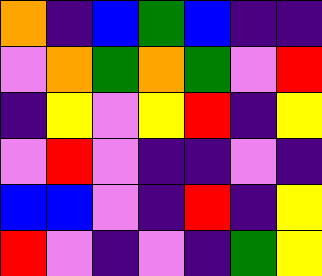[["orange", "indigo", "blue", "green", "blue", "indigo", "indigo"], ["violet", "orange", "green", "orange", "green", "violet", "red"], ["indigo", "yellow", "violet", "yellow", "red", "indigo", "yellow"], ["violet", "red", "violet", "indigo", "indigo", "violet", "indigo"], ["blue", "blue", "violet", "indigo", "red", "indigo", "yellow"], ["red", "violet", "indigo", "violet", "indigo", "green", "yellow"]]